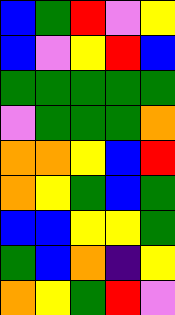[["blue", "green", "red", "violet", "yellow"], ["blue", "violet", "yellow", "red", "blue"], ["green", "green", "green", "green", "green"], ["violet", "green", "green", "green", "orange"], ["orange", "orange", "yellow", "blue", "red"], ["orange", "yellow", "green", "blue", "green"], ["blue", "blue", "yellow", "yellow", "green"], ["green", "blue", "orange", "indigo", "yellow"], ["orange", "yellow", "green", "red", "violet"]]